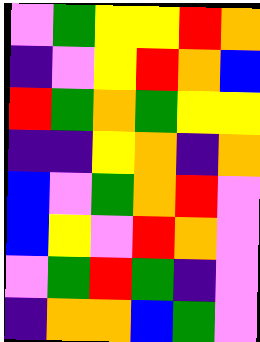[["violet", "green", "yellow", "yellow", "red", "orange"], ["indigo", "violet", "yellow", "red", "orange", "blue"], ["red", "green", "orange", "green", "yellow", "yellow"], ["indigo", "indigo", "yellow", "orange", "indigo", "orange"], ["blue", "violet", "green", "orange", "red", "violet"], ["blue", "yellow", "violet", "red", "orange", "violet"], ["violet", "green", "red", "green", "indigo", "violet"], ["indigo", "orange", "orange", "blue", "green", "violet"]]